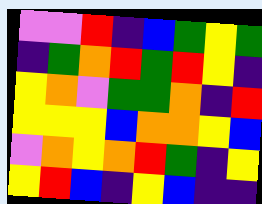[["violet", "violet", "red", "indigo", "blue", "green", "yellow", "green"], ["indigo", "green", "orange", "red", "green", "red", "yellow", "indigo"], ["yellow", "orange", "violet", "green", "green", "orange", "indigo", "red"], ["yellow", "yellow", "yellow", "blue", "orange", "orange", "yellow", "blue"], ["violet", "orange", "yellow", "orange", "red", "green", "indigo", "yellow"], ["yellow", "red", "blue", "indigo", "yellow", "blue", "indigo", "indigo"]]